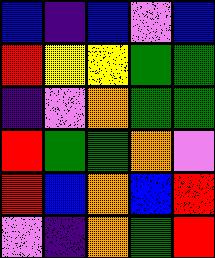[["blue", "indigo", "blue", "violet", "blue"], ["red", "yellow", "yellow", "green", "green"], ["indigo", "violet", "orange", "green", "green"], ["red", "green", "green", "orange", "violet"], ["red", "blue", "orange", "blue", "red"], ["violet", "indigo", "orange", "green", "red"]]